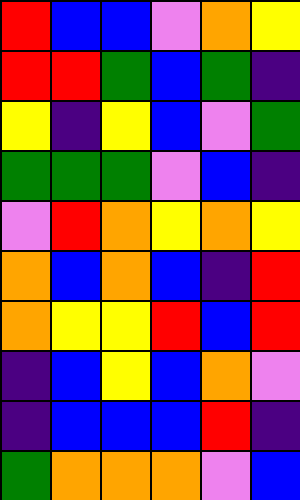[["red", "blue", "blue", "violet", "orange", "yellow"], ["red", "red", "green", "blue", "green", "indigo"], ["yellow", "indigo", "yellow", "blue", "violet", "green"], ["green", "green", "green", "violet", "blue", "indigo"], ["violet", "red", "orange", "yellow", "orange", "yellow"], ["orange", "blue", "orange", "blue", "indigo", "red"], ["orange", "yellow", "yellow", "red", "blue", "red"], ["indigo", "blue", "yellow", "blue", "orange", "violet"], ["indigo", "blue", "blue", "blue", "red", "indigo"], ["green", "orange", "orange", "orange", "violet", "blue"]]